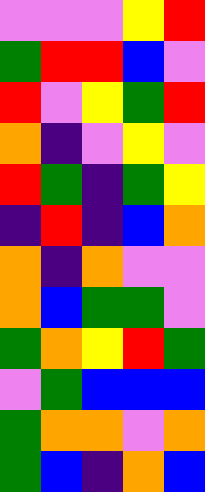[["violet", "violet", "violet", "yellow", "red"], ["green", "red", "red", "blue", "violet"], ["red", "violet", "yellow", "green", "red"], ["orange", "indigo", "violet", "yellow", "violet"], ["red", "green", "indigo", "green", "yellow"], ["indigo", "red", "indigo", "blue", "orange"], ["orange", "indigo", "orange", "violet", "violet"], ["orange", "blue", "green", "green", "violet"], ["green", "orange", "yellow", "red", "green"], ["violet", "green", "blue", "blue", "blue"], ["green", "orange", "orange", "violet", "orange"], ["green", "blue", "indigo", "orange", "blue"]]